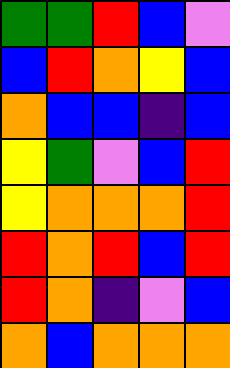[["green", "green", "red", "blue", "violet"], ["blue", "red", "orange", "yellow", "blue"], ["orange", "blue", "blue", "indigo", "blue"], ["yellow", "green", "violet", "blue", "red"], ["yellow", "orange", "orange", "orange", "red"], ["red", "orange", "red", "blue", "red"], ["red", "orange", "indigo", "violet", "blue"], ["orange", "blue", "orange", "orange", "orange"]]